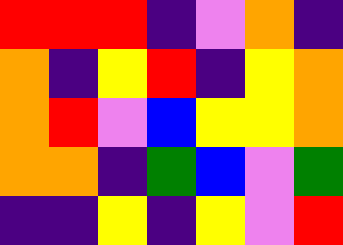[["red", "red", "red", "indigo", "violet", "orange", "indigo"], ["orange", "indigo", "yellow", "red", "indigo", "yellow", "orange"], ["orange", "red", "violet", "blue", "yellow", "yellow", "orange"], ["orange", "orange", "indigo", "green", "blue", "violet", "green"], ["indigo", "indigo", "yellow", "indigo", "yellow", "violet", "red"]]